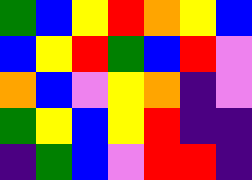[["green", "blue", "yellow", "red", "orange", "yellow", "blue"], ["blue", "yellow", "red", "green", "blue", "red", "violet"], ["orange", "blue", "violet", "yellow", "orange", "indigo", "violet"], ["green", "yellow", "blue", "yellow", "red", "indigo", "indigo"], ["indigo", "green", "blue", "violet", "red", "red", "indigo"]]